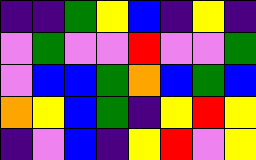[["indigo", "indigo", "green", "yellow", "blue", "indigo", "yellow", "indigo"], ["violet", "green", "violet", "violet", "red", "violet", "violet", "green"], ["violet", "blue", "blue", "green", "orange", "blue", "green", "blue"], ["orange", "yellow", "blue", "green", "indigo", "yellow", "red", "yellow"], ["indigo", "violet", "blue", "indigo", "yellow", "red", "violet", "yellow"]]